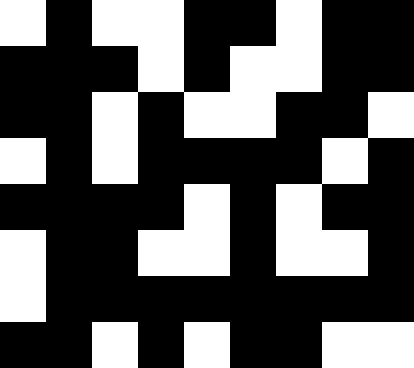[["white", "black", "white", "white", "black", "black", "white", "black", "black"], ["black", "black", "black", "white", "black", "white", "white", "black", "black"], ["black", "black", "white", "black", "white", "white", "black", "black", "white"], ["white", "black", "white", "black", "black", "black", "black", "white", "black"], ["black", "black", "black", "black", "white", "black", "white", "black", "black"], ["white", "black", "black", "white", "white", "black", "white", "white", "black"], ["white", "black", "black", "black", "black", "black", "black", "black", "black"], ["black", "black", "white", "black", "white", "black", "black", "white", "white"]]